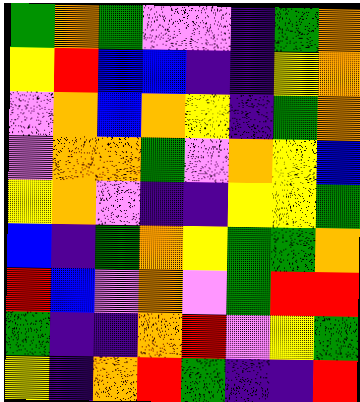[["green", "orange", "green", "violet", "violet", "indigo", "green", "orange"], ["yellow", "red", "blue", "blue", "indigo", "indigo", "yellow", "orange"], ["violet", "orange", "blue", "orange", "yellow", "indigo", "green", "orange"], ["violet", "orange", "orange", "green", "violet", "orange", "yellow", "blue"], ["yellow", "orange", "violet", "indigo", "indigo", "yellow", "yellow", "green"], ["blue", "indigo", "green", "orange", "yellow", "green", "green", "orange"], ["red", "blue", "violet", "orange", "violet", "green", "red", "red"], ["green", "indigo", "indigo", "orange", "red", "violet", "yellow", "green"], ["yellow", "indigo", "orange", "red", "green", "indigo", "indigo", "red"]]